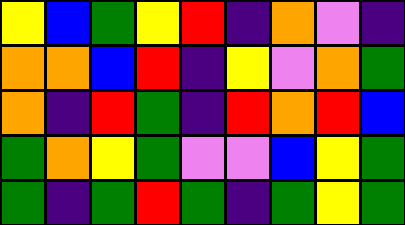[["yellow", "blue", "green", "yellow", "red", "indigo", "orange", "violet", "indigo"], ["orange", "orange", "blue", "red", "indigo", "yellow", "violet", "orange", "green"], ["orange", "indigo", "red", "green", "indigo", "red", "orange", "red", "blue"], ["green", "orange", "yellow", "green", "violet", "violet", "blue", "yellow", "green"], ["green", "indigo", "green", "red", "green", "indigo", "green", "yellow", "green"]]